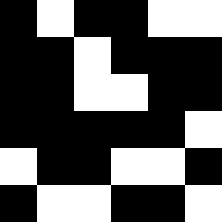[["black", "white", "black", "black", "white", "white"], ["black", "black", "white", "black", "black", "black"], ["black", "black", "white", "white", "black", "black"], ["black", "black", "black", "black", "black", "white"], ["white", "black", "black", "white", "white", "black"], ["black", "white", "white", "black", "black", "white"]]